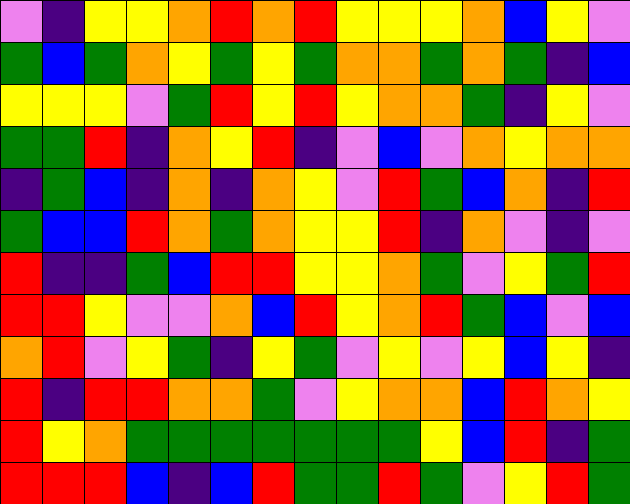[["violet", "indigo", "yellow", "yellow", "orange", "red", "orange", "red", "yellow", "yellow", "yellow", "orange", "blue", "yellow", "violet"], ["green", "blue", "green", "orange", "yellow", "green", "yellow", "green", "orange", "orange", "green", "orange", "green", "indigo", "blue"], ["yellow", "yellow", "yellow", "violet", "green", "red", "yellow", "red", "yellow", "orange", "orange", "green", "indigo", "yellow", "violet"], ["green", "green", "red", "indigo", "orange", "yellow", "red", "indigo", "violet", "blue", "violet", "orange", "yellow", "orange", "orange"], ["indigo", "green", "blue", "indigo", "orange", "indigo", "orange", "yellow", "violet", "red", "green", "blue", "orange", "indigo", "red"], ["green", "blue", "blue", "red", "orange", "green", "orange", "yellow", "yellow", "red", "indigo", "orange", "violet", "indigo", "violet"], ["red", "indigo", "indigo", "green", "blue", "red", "red", "yellow", "yellow", "orange", "green", "violet", "yellow", "green", "red"], ["red", "red", "yellow", "violet", "violet", "orange", "blue", "red", "yellow", "orange", "red", "green", "blue", "violet", "blue"], ["orange", "red", "violet", "yellow", "green", "indigo", "yellow", "green", "violet", "yellow", "violet", "yellow", "blue", "yellow", "indigo"], ["red", "indigo", "red", "red", "orange", "orange", "green", "violet", "yellow", "orange", "orange", "blue", "red", "orange", "yellow"], ["red", "yellow", "orange", "green", "green", "green", "green", "green", "green", "green", "yellow", "blue", "red", "indigo", "green"], ["red", "red", "red", "blue", "indigo", "blue", "red", "green", "green", "red", "green", "violet", "yellow", "red", "green"]]